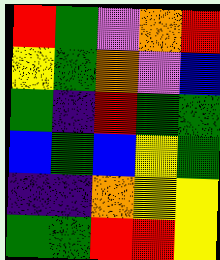[["red", "green", "violet", "orange", "red"], ["yellow", "green", "orange", "violet", "blue"], ["green", "indigo", "red", "green", "green"], ["blue", "green", "blue", "yellow", "green"], ["indigo", "indigo", "orange", "yellow", "yellow"], ["green", "green", "red", "red", "yellow"]]